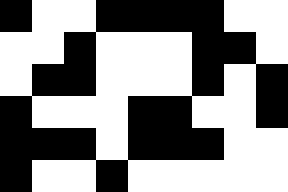[["black", "white", "white", "black", "black", "black", "black", "white", "white"], ["white", "white", "black", "white", "white", "white", "black", "black", "white"], ["white", "black", "black", "white", "white", "white", "black", "white", "black"], ["black", "white", "white", "white", "black", "black", "white", "white", "black"], ["black", "black", "black", "white", "black", "black", "black", "white", "white"], ["black", "white", "white", "black", "white", "white", "white", "white", "white"]]